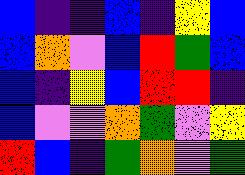[["blue", "indigo", "indigo", "blue", "indigo", "yellow", "blue"], ["blue", "orange", "violet", "blue", "red", "green", "blue"], ["blue", "indigo", "yellow", "blue", "red", "red", "indigo"], ["blue", "violet", "violet", "orange", "green", "violet", "yellow"], ["red", "blue", "indigo", "green", "orange", "violet", "green"]]